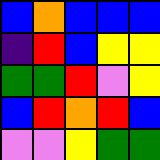[["blue", "orange", "blue", "blue", "blue"], ["indigo", "red", "blue", "yellow", "yellow"], ["green", "green", "red", "violet", "yellow"], ["blue", "red", "orange", "red", "blue"], ["violet", "violet", "yellow", "green", "green"]]